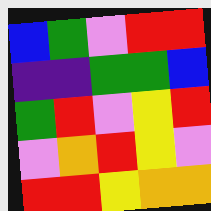[["blue", "green", "violet", "red", "red"], ["indigo", "indigo", "green", "green", "blue"], ["green", "red", "violet", "yellow", "red"], ["violet", "orange", "red", "yellow", "violet"], ["red", "red", "yellow", "orange", "orange"]]